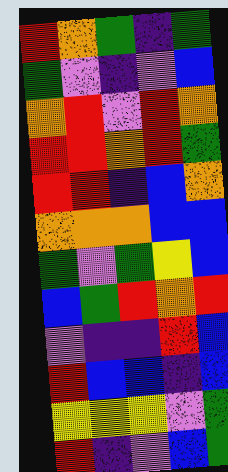[["red", "orange", "green", "indigo", "green"], ["green", "violet", "indigo", "violet", "blue"], ["orange", "red", "violet", "red", "orange"], ["red", "red", "orange", "red", "green"], ["red", "red", "indigo", "blue", "orange"], ["orange", "orange", "orange", "blue", "blue"], ["green", "violet", "green", "yellow", "blue"], ["blue", "green", "red", "orange", "red"], ["violet", "indigo", "indigo", "red", "blue"], ["red", "blue", "blue", "indigo", "blue"], ["yellow", "yellow", "yellow", "violet", "green"], ["red", "indigo", "violet", "blue", "green"]]